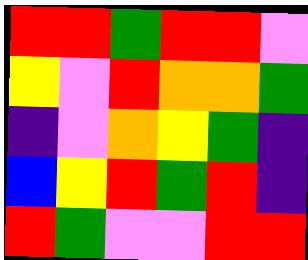[["red", "red", "green", "red", "red", "violet"], ["yellow", "violet", "red", "orange", "orange", "green"], ["indigo", "violet", "orange", "yellow", "green", "indigo"], ["blue", "yellow", "red", "green", "red", "indigo"], ["red", "green", "violet", "violet", "red", "red"]]